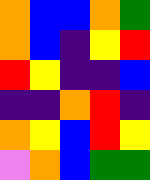[["orange", "blue", "blue", "orange", "green"], ["orange", "blue", "indigo", "yellow", "red"], ["red", "yellow", "indigo", "indigo", "blue"], ["indigo", "indigo", "orange", "red", "indigo"], ["orange", "yellow", "blue", "red", "yellow"], ["violet", "orange", "blue", "green", "green"]]